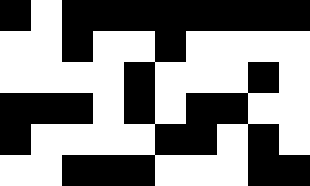[["black", "white", "black", "black", "black", "black", "black", "black", "black", "black"], ["white", "white", "black", "white", "white", "black", "white", "white", "white", "white"], ["white", "white", "white", "white", "black", "white", "white", "white", "black", "white"], ["black", "black", "black", "white", "black", "white", "black", "black", "white", "white"], ["black", "white", "white", "white", "white", "black", "black", "white", "black", "white"], ["white", "white", "black", "black", "black", "white", "white", "white", "black", "black"]]